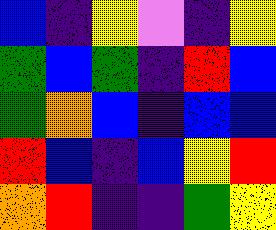[["blue", "indigo", "yellow", "violet", "indigo", "yellow"], ["green", "blue", "green", "indigo", "red", "blue"], ["green", "orange", "blue", "indigo", "blue", "blue"], ["red", "blue", "indigo", "blue", "yellow", "red"], ["orange", "red", "indigo", "indigo", "green", "yellow"]]